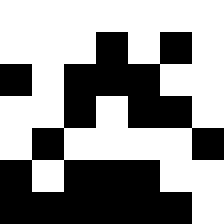[["white", "white", "white", "white", "white", "white", "white"], ["white", "white", "white", "black", "white", "black", "white"], ["black", "white", "black", "black", "black", "white", "white"], ["white", "white", "black", "white", "black", "black", "white"], ["white", "black", "white", "white", "white", "white", "black"], ["black", "white", "black", "black", "black", "white", "white"], ["black", "black", "black", "black", "black", "black", "white"]]